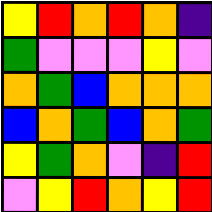[["yellow", "red", "orange", "red", "orange", "indigo"], ["green", "violet", "violet", "violet", "yellow", "violet"], ["orange", "green", "blue", "orange", "orange", "orange"], ["blue", "orange", "green", "blue", "orange", "green"], ["yellow", "green", "orange", "violet", "indigo", "red"], ["violet", "yellow", "red", "orange", "yellow", "red"]]